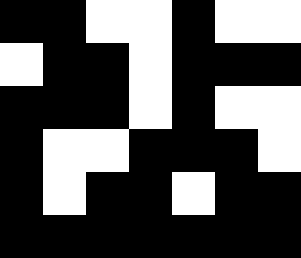[["black", "black", "white", "white", "black", "white", "white"], ["white", "black", "black", "white", "black", "black", "black"], ["black", "black", "black", "white", "black", "white", "white"], ["black", "white", "white", "black", "black", "black", "white"], ["black", "white", "black", "black", "white", "black", "black"], ["black", "black", "black", "black", "black", "black", "black"]]